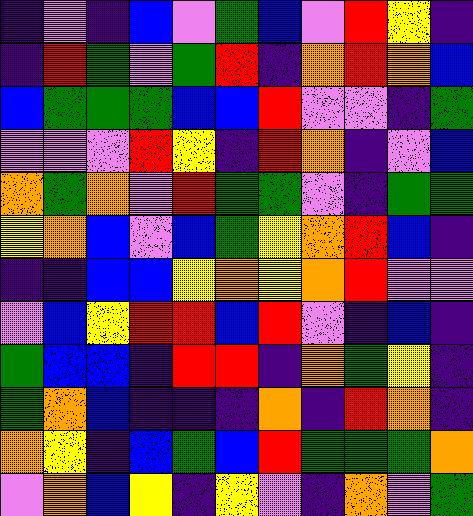[["indigo", "violet", "indigo", "blue", "violet", "green", "blue", "violet", "red", "yellow", "indigo"], ["indigo", "red", "green", "violet", "green", "red", "indigo", "orange", "red", "orange", "blue"], ["blue", "green", "green", "green", "blue", "blue", "red", "violet", "violet", "indigo", "green"], ["violet", "violet", "violet", "red", "yellow", "indigo", "red", "orange", "indigo", "violet", "blue"], ["orange", "green", "orange", "violet", "red", "green", "green", "violet", "indigo", "green", "green"], ["yellow", "orange", "blue", "violet", "blue", "green", "yellow", "orange", "red", "blue", "indigo"], ["indigo", "indigo", "blue", "blue", "yellow", "orange", "yellow", "orange", "red", "violet", "violet"], ["violet", "blue", "yellow", "red", "red", "blue", "red", "violet", "indigo", "blue", "indigo"], ["green", "blue", "blue", "indigo", "red", "red", "indigo", "orange", "green", "yellow", "indigo"], ["green", "orange", "blue", "indigo", "indigo", "indigo", "orange", "indigo", "red", "orange", "indigo"], ["orange", "yellow", "indigo", "blue", "green", "blue", "red", "green", "green", "green", "orange"], ["violet", "orange", "blue", "yellow", "indigo", "yellow", "violet", "indigo", "orange", "violet", "green"]]